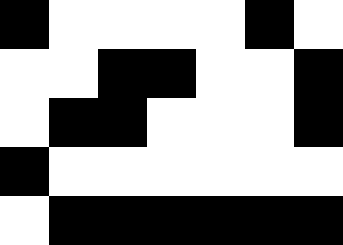[["black", "white", "white", "white", "white", "black", "white"], ["white", "white", "black", "black", "white", "white", "black"], ["white", "black", "black", "white", "white", "white", "black"], ["black", "white", "white", "white", "white", "white", "white"], ["white", "black", "black", "black", "black", "black", "black"]]